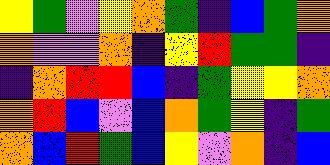[["yellow", "green", "violet", "yellow", "orange", "green", "indigo", "blue", "green", "orange"], ["orange", "violet", "violet", "orange", "indigo", "yellow", "red", "green", "green", "indigo"], ["indigo", "orange", "red", "red", "blue", "indigo", "green", "yellow", "yellow", "orange"], ["orange", "red", "blue", "violet", "blue", "orange", "green", "yellow", "indigo", "green"], ["orange", "blue", "red", "green", "blue", "yellow", "violet", "orange", "indigo", "blue"]]